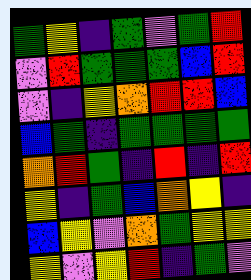[["green", "yellow", "indigo", "green", "violet", "green", "red"], ["violet", "red", "green", "green", "green", "blue", "red"], ["violet", "indigo", "yellow", "orange", "red", "red", "blue"], ["blue", "green", "indigo", "green", "green", "green", "green"], ["orange", "red", "green", "indigo", "red", "indigo", "red"], ["yellow", "indigo", "green", "blue", "orange", "yellow", "indigo"], ["blue", "yellow", "violet", "orange", "green", "yellow", "yellow"], ["yellow", "violet", "yellow", "red", "indigo", "green", "violet"]]